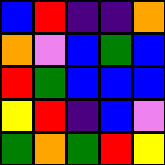[["blue", "red", "indigo", "indigo", "orange"], ["orange", "violet", "blue", "green", "blue"], ["red", "green", "blue", "blue", "blue"], ["yellow", "red", "indigo", "blue", "violet"], ["green", "orange", "green", "red", "yellow"]]